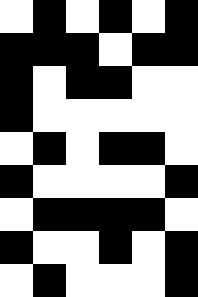[["white", "black", "white", "black", "white", "black"], ["black", "black", "black", "white", "black", "black"], ["black", "white", "black", "black", "white", "white"], ["black", "white", "white", "white", "white", "white"], ["white", "black", "white", "black", "black", "white"], ["black", "white", "white", "white", "white", "black"], ["white", "black", "black", "black", "black", "white"], ["black", "white", "white", "black", "white", "black"], ["white", "black", "white", "white", "white", "black"]]